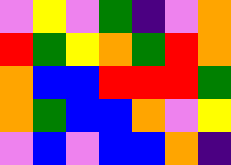[["violet", "yellow", "violet", "green", "indigo", "violet", "orange"], ["red", "green", "yellow", "orange", "green", "red", "orange"], ["orange", "blue", "blue", "red", "red", "red", "green"], ["orange", "green", "blue", "blue", "orange", "violet", "yellow"], ["violet", "blue", "violet", "blue", "blue", "orange", "indigo"]]